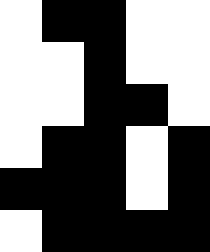[["white", "black", "black", "white", "white"], ["white", "white", "black", "white", "white"], ["white", "white", "black", "black", "white"], ["white", "black", "black", "white", "black"], ["black", "black", "black", "white", "black"], ["white", "black", "black", "black", "black"]]